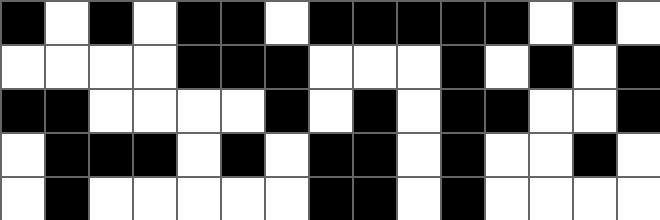[["black", "white", "black", "white", "black", "black", "white", "black", "black", "black", "black", "black", "white", "black", "white"], ["white", "white", "white", "white", "black", "black", "black", "white", "white", "white", "black", "white", "black", "white", "black"], ["black", "black", "white", "white", "white", "white", "black", "white", "black", "white", "black", "black", "white", "white", "black"], ["white", "black", "black", "black", "white", "black", "white", "black", "black", "white", "black", "white", "white", "black", "white"], ["white", "black", "white", "white", "white", "white", "white", "black", "black", "white", "black", "white", "white", "white", "white"]]